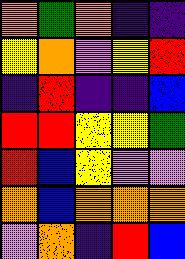[["orange", "green", "orange", "indigo", "indigo"], ["yellow", "orange", "violet", "yellow", "red"], ["indigo", "red", "indigo", "indigo", "blue"], ["red", "red", "yellow", "yellow", "green"], ["red", "blue", "yellow", "violet", "violet"], ["orange", "blue", "orange", "orange", "orange"], ["violet", "orange", "indigo", "red", "blue"]]